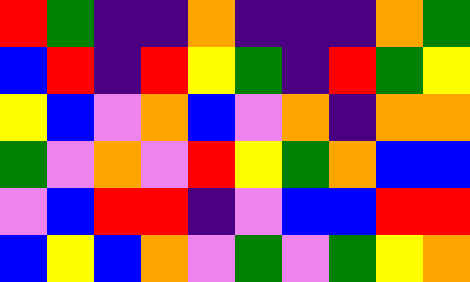[["red", "green", "indigo", "indigo", "orange", "indigo", "indigo", "indigo", "orange", "green"], ["blue", "red", "indigo", "red", "yellow", "green", "indigo", "red", "green", "yellow"], ["yellow", "blue", "violet", "orange", "blue", "violet", "orange", "indigo", "orange", "orange"], ["green", "violet", "orange", "violet", "red", "yellow", "green", "orange", "blue", "blue"], ["violet", "blue", "red", "red", "indigo", "violet", "blue", "blue", "red", "red"], ["blue", "yellow", "blue", "orange", "violet", "green", "violet", "green", "yellow", "orange"]]